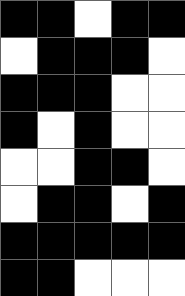[["black", "black", "white", "black", "black"], ["white", "black", "black", "black", "white"], ["black", "black", "black", "white", "white"], ["black", "white", "black", "white", "white"], ["white", "white", "black", "black", "white"], ["white", "black", "black", "white", "black"], ["black", "black", "black", "black", "black"], ["black", "black", "white", "white", "white"]]